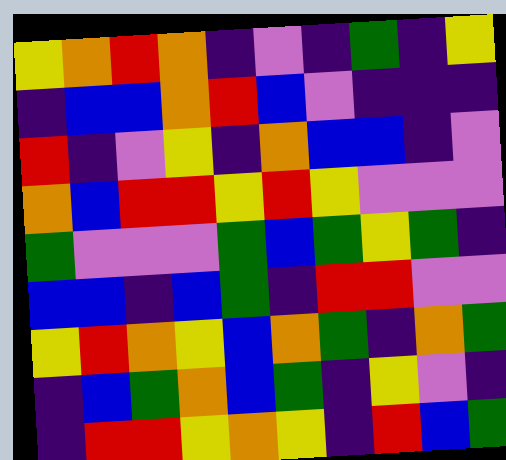[["yellow", "orange", "red", "orange", "indigo", "violet", "indigo", "green", "indigo", "yellow"], ["indigo", "blue", "blue", "orange", "red", "blue", "violet", "indigo", "indigo", "indigo"], ["red", "indigo", "violet", "yellow", "indigo", "orange", "blue", "blue", "indigo", "violet"], ["orange", "blue", "red", "red", "yellow", "red", "yellow", "violet", "violet", "violet"], ["green", "violet", "violet", "violet", "green", "blue", "green", "yellow", "green", "indigo"], ["blue", "blue", "indigo", "blue", "green", "indigo", "red", "red", "violet", "violet"], ["yellow", "red", "orange", "yellow", "blue", "orange", "green", "indigo", "orange", "green"], ["indigo", "blue", "green", "orange", "blue", "green", "indigo", "yellow", "violet", "indigo"], ["indigo", "red", "red", "yellow", "orange", "yellow", "indigo", "red", "blue", "green"]]